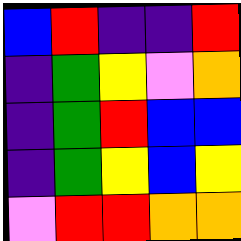[["blue", "red", "indigo", "indigo", "red"], ["indigo", "green", "yellow", "violet", "orange"], ["indigo", "green", "red", "blue", "blue"], ["indigo", "green", "yellow", "blue", "yellow"], ["violet", "red", "red", "orange", "orange"]]